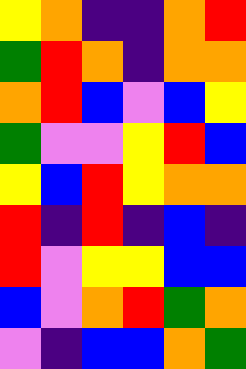[["yellow", "orange", "indigo", "indigo", "orange", "red"], ["green", "red", "orange", "indigo", "orange", "orange"], ["orange", "red", "blue", "violet", "blue", "yellow"], ["green", "violet", "violet", "yellow", "red", "blue"], ["yellow", "blue", "red", "yellow", "orange", "orange"], ["red", "indigo", "red", "indigo", "blue", "indigo"], ["red", "violet", "yellow", "yellow", "blue", "blue"], ["blue", "violet", "orange", "red", "green", "orange"], ["violet", "indigo", "blue", "blue", "orange", "green"]]